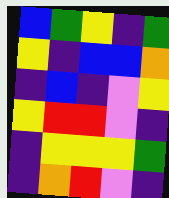[["blue", "green", "yellow", "indigo", "green"], ["yellow", "indigo", "blue", "blue", "orange"], ["indigo", "blue", "indigo", "violet", "yellow"], ["yellow", "red", "red", "violet", "indigo"], ["indigo", "yellow", "yellow", "yellow", "green"], ["indigo", "orange", "red", "violet", "indigo"]]